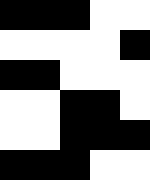[["black", "black", "black", "white", "white"], ["white", "white", "white", "white", "black"], ["black", "black", "white", "white", "white"], ["white", "white", "black", "black", "white"], ["white", "white", "black", "black", "black"], ["black", "black", "black", "white", "white"]]